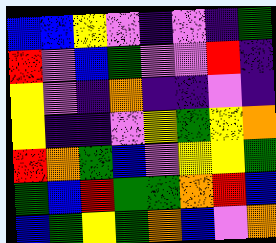[["blue", "blue", "yellow", "violet", "indigo", "violet", "indigo", "green"], ["red", "violet", "blue", "green", "violet", "violet", "red", "indigo"], ["yellow", "violet", "indigo", "orange", "indigo", "indigo", "violet", "indigo"], ["yellow", "indigo", "indigo", "violet", "yellow", "green", "yellow", "orange"], ["red", "orange", "green", "blue", "violet", "yellow", "yellow", "green"], ["green", "blue", "red", "green", "green", "orange", "red", "blue"], ["blue", "green", "yellow", "green", "orange", "blue", "violet", "orange"]]